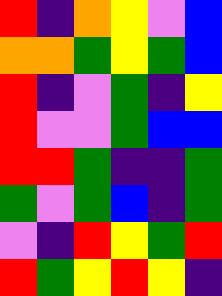[["red", "indigo", "orange", "yellow", "violet", "blue"], ["orange", "orange", "green", "yellow", "green", "blue"], ["red", "indigo", "violet", "green", "indigo", "yellow"], ["red", "violet", "violet", "green", "blue", "blue"], ["red", "red", "green", "indigo", "indigo", "green"], ["green", "violet", "green", "blue", "indigo", "green"], ["violet", "indigo", "red", "yellow", "green", "red"], ["red", "green", "yellow", "red", "yellow", "indigo"]]